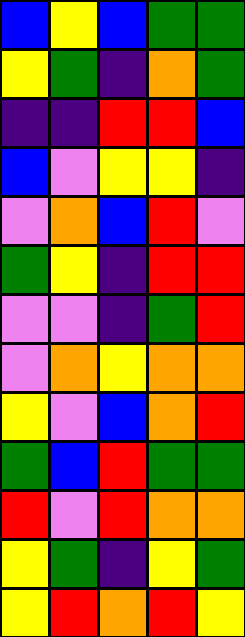[["blue", "yellow", "blue", "green", "green"], ["yellow", "green", "indigo", "orange", "green"], ["indigo", "indigo", "red", "red", "blue"], ["blue", "violet", "yellow", "yellow", "indigo"], ["violet", "orange", "blue", "red", "violet"], ["green", "yellow", "indigo", "red", "red"], ["violet", "violet", "indigo", "green", "red"], ["violet", "orange", "yellow", "orange", "orange"], ["yellow", "violet", "blue", "orange", "red"], ["green", "blue", "red", "green", "green"], ["red", "violet", "red", "orange", "orange"], ["yellow", "green", "indigo", "yellow", "green"], ["yellow", "red", "orange", "red", "yellow"]]